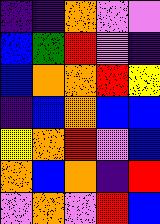[["indigo", "indigo", "orange", "violet", "violet"], ["blue", "green", "red", "violet", "indigo"], ["blue", "orange", "orange", "red", "yellow"], ["indigo", "blue", "orange", "blue", "blue"], ["yellow", "orange", "red", "violet", "blue"], ["orange", "blue", "orange", "indigo", "red"], ["violet", "orange", "violet", "red", "blue"]]